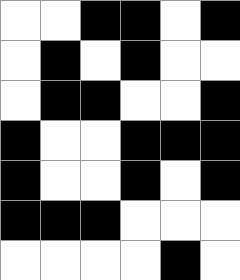[["white", "white", "black", "black", "white", "black"], ["white", "black", "white", "black", "white", "white"], ["white", "black", "black", "white", "white", "black"], ["black", "white", "white", "black", "black", "black"], ["black", "white", "white", "black", "white", "black"], ["black", "black", "black", "white", "white", "white"], ["white", "white", "white", "white", "black", "white"]]